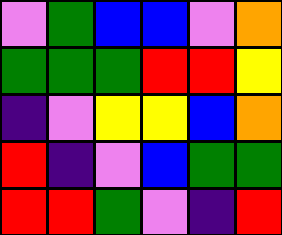[["violet", "green", "blue", "blue", "violet", "orange"], ["green", "green", "green", "red", "red", "yellow"], ["indigo", "violet", "yellow", "yellow", "blue", "orange"], ["red", "indigo", "violet", "blue", "green", "green"], ["red", "red", "green", "violet", "indigo", "red"]]